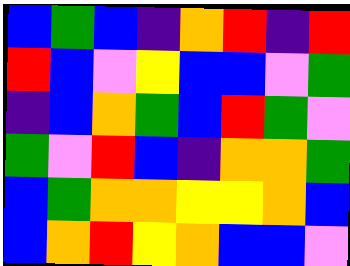[["blue", "green", "blue", "indigo", "orange", "red", "indigo", "red"], ["red", "blue", "violet", "yellow", "blue", "blue", "violet", "green"], ["indigo", "blue", "orange", "green", "blue", "red", "green", "violet"], ["green", "violet", "red", "blue", "indigo", "orange", "orange", "green"], ["blue", "green", "orange", "orange", "yellow", "yellow", "orange", "blue"], ["blue", "orange", "red", "yellow", "orange", "blue", "blue", "violet"]]